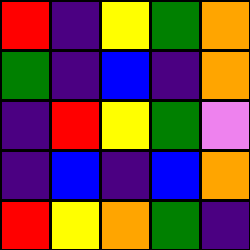[["red", "indigo", "yellow", "green", "orange"], ["green", "indigo", "blue", "indigo", "orange"], ["indigo", "red", "yellow", "green", "violet"], ["indigo", "blue", "indigo", "blue", "orange"], ["red", "yellow", "orange", "green", "indigo"]]